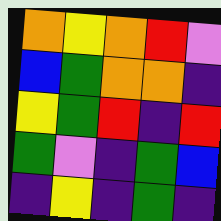[["orange", "yellow", "orange", "red", "violet"], ["blue", "green", "orange", "orange", "indigo"], ["yellow", "green", "red", "indigo", "red"], ["green", "violet", "indigo", "green", "blue"], ["indigo", "yellow", "indigo", "green", "indigo"]]